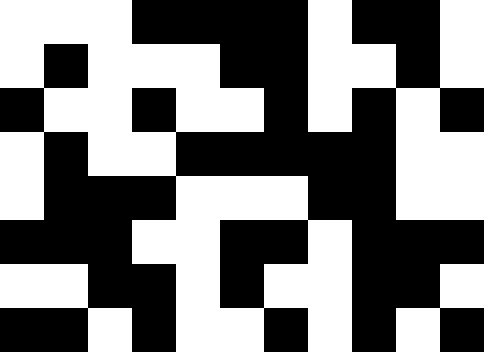[["white", "white", "white", "black", "black", "black", "black", "white", "black", "black", "white"], ["white", "black", "white", "white", "white", "black", "black", "white", "white", "black", "white"], ["black", "white", "white", "black", "white", "white", "black", "white", "black", "white", "black"], ["white", "black", "white", "white", "black", "black", "black", "black", "black", "white", "white"], ["white", "black", "black", "black", "white", "white", "white", "black", "black", "white", "white"], ["black", "black", "black", "white", "white", "black", "black", "white", "black", "black", "black"], ["white", "white", "black", "black", "white", "black", "white", "white", "black", "black", "white"], ["black", "black", "white", "black", "white", "white", "black", "white", "black", "white", "black"]]